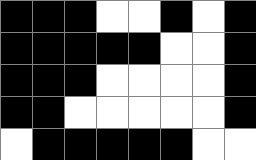[["black", "black", "black", "white", "white", "black", "white", "black"], ["black", "black", "black", "black", "black", "white", "white", "black"], ["black", "black", "black", "white", "white", "white", "white", "black"], ["black", "black", "white", "white", "white", "white", "white", "black"], ["white", "black", "black", "black", "black", "black", "white", "white"]]